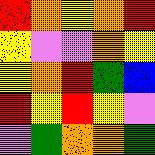[["red", "orange", "yellow", "orange", "red"], ["yellow", "violet", "violet", "orange", "yellow"], ["yellow", "orange", "red", "green", "blue"], ["red", "yellow", "red", "yellow", "violet"], ["violet", "green", "orange", "orange", "green"]]